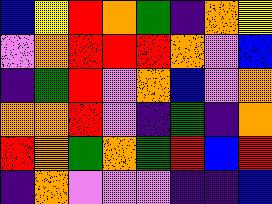[["blue", "yellow", "red", "orange", "green", "indigo", "orange", "yellow"], ["violet", "orange", "red", "red", "red", "orange", "violet", "blue"], ["indigo", "green", "red", "violet", "orange", "blue", "violet", "orange"], ["orange", "orange", "red", "violet", "indigo", "green", "indigo", "orange"], ["red", "orange", "green", "orange", "green", "red", "blue", "red"], ["indigo", "orange", "violet", "violet", "violet", "indigo", "indigo", "blue"]]